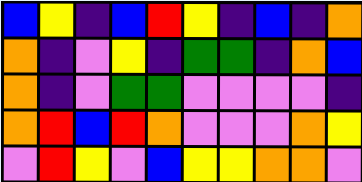[["blue", "yellow", "indigo", "blue", "red", "yellow", "indigo", "blue", "indigo", "orange"], ["orange", "indigo", "violet", "yellow", "indigo", "green", "green", "indigo", "orange", "blue"], ["orange", "indigo", "violet", "green", "green", "violet", "violet", "violet", "violet", "indigo"], ["orange", "red", "blue", "red", "orange", "violet", "violet", "violet", "orange", "yellow"], ["violet", "red", "yellow", "violet", "blue", "yellow", "yellow", "orange", "orange", "violet"]]